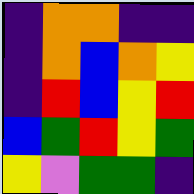[["indigo", "orange", "orange", "indigo", "indigo"], ["indigo", "orange", "blue", "orange", "yellow"], ["indigo", "red", "blue", "yellow", "red"], ["blue", "green", "red", "yellow", "green"], ["yellow", "violet", "green", "green", "indigo"]]